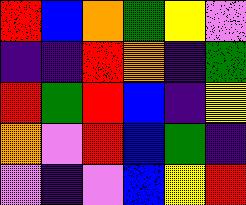[["red", "blue", "orange", "green", "yellow", "violet"], ["indigo", "indigo", "red", "orange", "indigo", "green"], ["red", "green", "red", "blue", "indigo", "yellow"], ["orange", "violet", "red", "blue", "green", "indigo"], ["violet", "indigo", "violet", "blue", "yellow", "red"]]